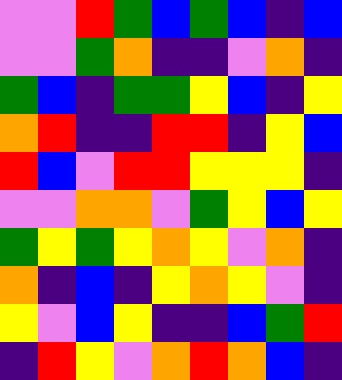[["violet", "violet", "red", "green", "blue", "green", "blue", "indigo", "blue"], ["violet", "violet", "green", "orange", "indigo", "indigo", "violet", "orange", "indigo"], ["green", "blue", "indigo", "green", "green", "yellow", "blue", "indigo", "yellow"], ["orange", "red", "indigo", "indigo", "red", "red", "indigo", "yellow", "blue"], ["red", "blue", "violet", "red", "red", "yellow", "yellow", "yellow", "indigo"], ["violet", "violet", "orange", "orange", "violet", "green", "yellow", "blue", "yellow"], ["green", "yellow", "green", "yellow", "orange", "yellow", "violet", "orange", "indigo"], ["orange", "indigo", "blue", "indigo", "yellow", "orange", "yellow", "violet", "indigo"], ["yellow", "violet", "blue", "yellow", "indigo", "indigo", "blue", "green", "red"], ["indigo", "red", "yellow", "violet", "orange", "red", "orange", "blue", "indigo"]]